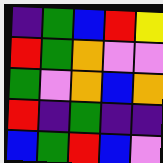[["indigo", "green", "blue", "red", "yellow"], ["red", "green", "orange", "violet", "violet"], ["green", "violet", "orange", "blue", "orange"], ["red", "indigo", "green", "indigo", "indigo"], ["blue", "green", "red", "blue", "violet"]]